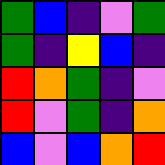[["green", "blue", "indigo", "violet", "green"], ["green", "indigo", "yellow", "blue", "indigo"], ["red", "orange", "green", "indigo", "violet"], ["red", "violet", "green", "indigo", "orange"], ["blue", "violet", "blue", "orange", "red"]]